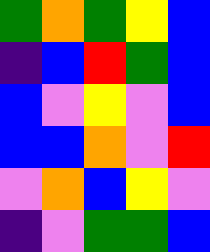[["green", "orange", "green", "yellow", "blue"], ["indigo", "blue", "red", "green", "blue"], ["blue", "violet", "yellow", "violet", "blue"], ["blue", "blue", "orange", "violet", "red"], ["violet", "orange", "blue", "yellow", "violet"], ["indigo", "violet", "green", "green", "blue"]]